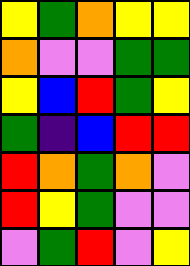[["yellow", "green", "orange", "yellow", "yellow"], ["orange", "violet", "violet", "green", "green"], ["yellow", "blue", "red", "green", "yellow"], ["green", "indigo", "blue", "red", "red"], ["red", "orange", "green", "orange", "violet"], ["red", "yellow", "green", "violet", "violet"], ["violet", "green", "red", "violet", "yellow"]]